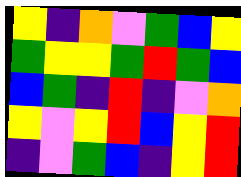[["yellow", "indigo", "orange", "violet", "green", "blue", "yellow"], ["green", "yellow", "yellow", "green", "red", "green", "blue"], ["blue", "green", "indigo", "red", "indigo", "violet", "orange"], ["yellow", "violet", "yellow", "red", "blue", "yellow", "red"], ["indigo", "violet", "green", "blue", "indigo", "yellow", "red"]]